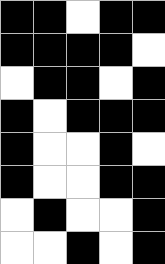[["black", "black", "white", "black", "black"], ["black", "black", "black", "black", "white"], ["white", "black", "black", "white", "black"], ["black", "white", "black", "black", "black"], ["black", "white", "white", "black", "white"], ["black", "white", "white", "black", "black"], ["white", "black", "white", "white", "black"], ["white", "white", "black", "white", "black"]]